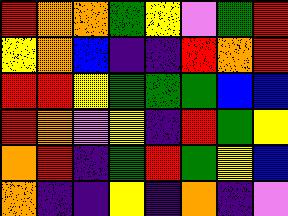[["red", "orange", "orange", "green", "yellow", "violet", "green", "red"], ["yellow", "orange", "blue", "indigo", "indigo", "red", "orange", "red"], ["red", "red", "yellow", "green", "green", "green", "blue", "blue"], ["red", "orange", "violet", "yellow", "indigo", "red", "green", "yellow"], ["orange", "red", "indigo", "green", "red", "green", "yellow", "blue"], ["orange", "indigo", "indigo", "yellow", "indigo", "orange", "indigo", "violet"]]